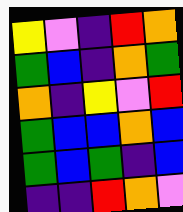[["yellow", "violet", "indigo", "red", "orange"], ["green", "blue", "indigo", "orange", "green"], ["orange", "indigo", "yellow", "violet", "red"], ["green", "blue", "blue", "orange", "blue"], ["green", "blue", "green", "indigo", "blue"], ["indigo", "indigo", "red", "orange", "violet"]]